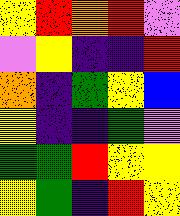[["yellow", "red", "orange", "red", "violet"], ["violet", "yellow", "indigo", "indigo", "red"], ["orange", "indigo", "green", "yellow", "blue"], ["yellow", "indigo", "indigo", "green", "violet"], ["green", "green", "red", "yellow", "yellow"], ["yellow", "green", "indigo", "red", "yellow"]]